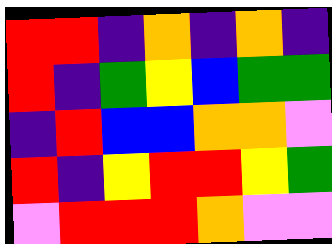[["red", "red", "indigo", "orange", "indigo", "orange", "indigo"], ["red", "indigo", "green", "yellow", "blue", "green", "green"], ["indigo", "red", "blue", "blue", "orange", "orange", "violet"], ["red", "indigo", "yellow", "red", "red", "yellow", "green"], ["violet", "red", "red", "red", "orange", "violet", "violet"]]